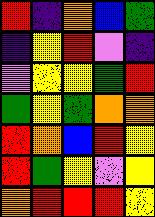[["red", "indigo", "orange", "blue", "green"], ["indigo", "yellow", "red", "violet", "indigo"], ["violet", "yellow", "yellow", "green", "red"], ["green", "yellow", "green", "orange", "orange"], ["red", "orange", "blue", "red", "yellow"], ["red", "green", "yellow", "violet", "yellow"], ["orange", "red", "red", "red", "yellow"]]